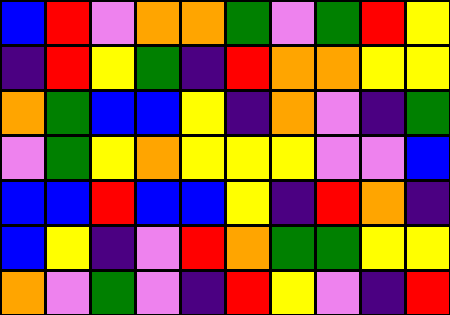[["blue", "red", "violet", "orange", "orange", "green", "violet", "green", "red", "yellow"], ["indigo", "red", "yellow", "green", "indigo", "red", "orange", "orange", "yellow", "yellow"], ["orange", "green", "blue", "blue", "yellow", "indigo", "orange", "violet", "indigo", "green"], ["violet", "green", "yellow", "orange", "yellow", "yellow", "yellow", "violet", "violet", "blue"], ["blue", "blue", "red", "blue", "blue", "yellow", "indigo", "red", "orange", "indigo"], ["blue", "yellow", "indigo", "violet", "red", "orange", "green", "green", "yellow", "yellow"], ["orange", "violet", "green", "violet", "indigo", "red", "yellow", "violet", "indigo", "red"]]